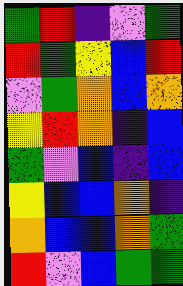[["green", "red", "indigo", "violet", "green"], ["red", "green", "yellow", "blue", "red"], ["violet", "green", "orange", "blue", "orange"], ["yellow", "red", "orange", "indigo", "blue"], ["green", "violet", "blue", "indigo", "blue"], ["yellow", "blue", "blue", "orange", "indigo"], ["orange", "blue", "blue", "orange", "green"], ["red", "violet", "blue", "green", "green"]]